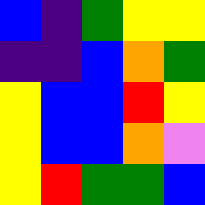[["blue", "indigo", "green", "yellow", "yellow"], ["indigo", "indigo", "blue", "orange", "green"], ["yellow", "blue", "blue", "red", "yellow"], ["yellow", "blue", "blue", "orange", "violet"], ["yellow", "red", "green", "green", "blue"]]